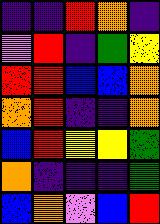[["indigo", "indigo", "red", "orange", "indigo"], ["violet", "red", "indigo", "green", "yellow"], ["red", "red", "blue", "blue", "orange"], ["orange", "red", "indigo", "indigo", "orange"], ["blue", "red", "yellow", "yellow", "green"], ["orange", "indigo", "indigo", "indigo", "green"], ["blue", "orange", "violet", "blue", "red"]]